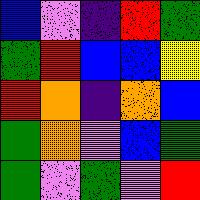[["blue", "violet", "indigo", "red", "green"], ["green", "red", "blue", "blue", "yellow"], ["red", "orange", "indigo", "orange", "blue"], ["green", "orange", "violet", "blue", "green"], ["green", "violet", "green", "violet", "red"]]